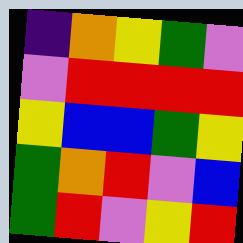[["indigo", "orange", "yellow", "green", "violet"], ["violet", "red", "red", "red", "red"], ["yellow", "blue", "blue", "green", "yellow"], ["green", "orange", "red", "violet", "blue"], ["green", "red", "violet", "yellow", "red"]]